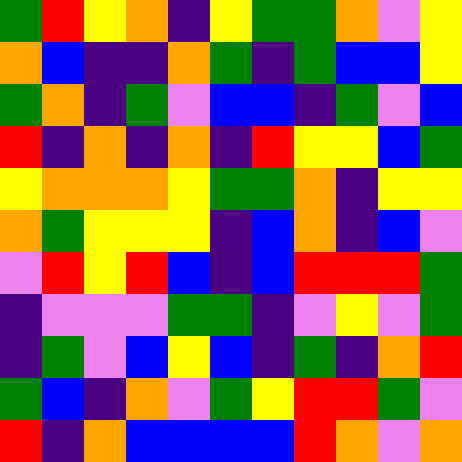[["green", "red", "yellow", "orange", "indigo", "yellow", "green", "green", "orange", "violet", "yellow"], ["orange", "blue", "indigo", "indigo", "orange", "green", "indigo", "green", "blue", "blue", "yellow"], ["green", "orange", "indigo", "green", "violet", "blue", "blue", "indigo", "green", "violet", "blue"], ["red", "indigo", "orange", "indigo", "orange", "indigo", "red", "yellow", "yellow", "blue", "green"], ["yellow", "orange", "orange", "orange", "yellow", "green", "green", "orange", "indigo", "yellow", "yellow"], ["orange", "green", "yellow", "yellow", "yellow", "indigo", "blue", "orange", "indigo", "blue", "violet"], ["violet", "red", "yellow", "red", "blue", "indigo", "blue", "red", "red", "red", "green"], ["indigo", "violet", "violet", "violet", "green", "green", "indigo", "violet", "yellow", "violet", "green"], ["indigo", "green", "violet", "blue", "yellow", "blue", "indigo", "green", "indigo", "orange", "red"], ["green", "blue", "indigo", "orange", "violet", "green", "yellow", "red", "red", "green", "violet"], ["red", "indigo", "orange", "blue", "blue", "blue", "blue", "red", "orange", "violet", "orange"]]